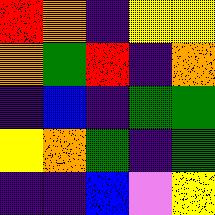[["red", "orange", "indigo", "yellow", "yellow"], ["orange", "green", "red", "indigo", "orange"], ["indigo", "blue", "indigo", "green", "green"], ["yellow", "orange", "green", "indigo", "green"], ["indigo", "indigo", "blue", "violet", "yellow"]]